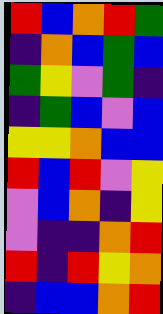[["red", "blue", "orange", "red", "green"], ["indigo", "orange", "blue", "green", "blue"], ["green", "yellow", "violet", "green", "indigo"], ["indigo", "green", "blue", "violet", "blue"], ["yellow", "yellow", "orange", "blue", "blue"], ["red", "blue", "red", "violet", "yellow"], ["violet", "blue", "orange", "indigo", "yellow"], ["violet", "indigo", "indigo", "orange", "red"], ["red", "indigo", "red", "yellow", "orange"], ["indigo", "blue", "blue", "orange", "red"]]